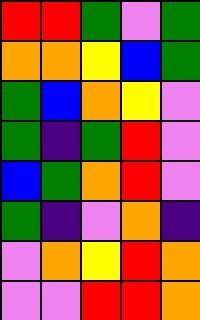[["red", "red", "green", "violet", "green"], ["orange", "orange", "yellow", "blue", "green"], ["green", "blue", "orange", "yellow", "violet"], ["green", "indigo", "green", "red", "violet"], ["blue", "green", "orange", "red", "violet"], ["green", "indigo", "violet", "orange", "indigo"], ["violet", "orange", "yellow", "red", "orange"], ["violet", "violet", "red", "red", "orange"]]